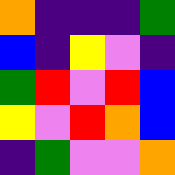[["orange", "indigo", "indigo", "indigo", "green"], ["blue", "indigo", "yellow", "violet", "indigo"], ["green", "red", "violet", "red", "blue"], ["yellow", "violet", "red", "orange", "blue"], ["indigo", "green", "violet", "violet", "orange"]]